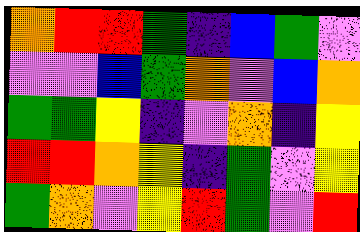[["orange", "red", "red", "green", "indigo", "blue", "green", "violet"], ["violet", "violet", "blue", "green", "orange", "violet", "blue", "orange"], ["green", "green", "yellow", "indigo", "violet", "orange", "indigo", "yellow"], ["red", "red", "orange", "yellow", "indigo", "green", "violet", "yellow"], ["green", "orange", "violet", "yellow", "red", "green", "violet", "red"]]